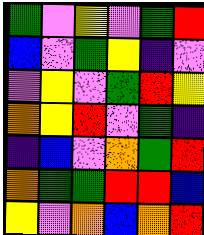[["green", "violet", "yellow", "violet", "green", "red"], ["blue", "violet", "green", "yellow", "indigo", "violet"], ["violet", "yellow", "violet", "green", "red", "yellow"], ["orange", "yellow", "red", "violet", "green", "indigo"], ["indigo", "blue", "violet", "orange", "green", "red"], ["orange", "green", "green", "red", "red", "blue"], ["yellow", "violet", "orange", "blue", "orange", "red"]]